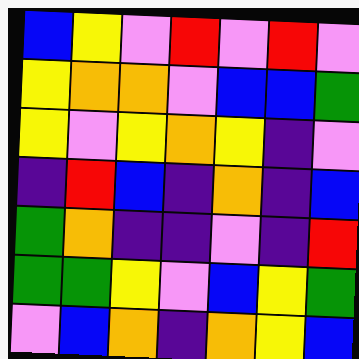[["blue", "yellow", "violet", "red", "violet", "red", "violet"], ["yellow", "orange", "orange", "violet", "blue", "blue", "green"], ["yellow", "violet", "yellow", "orange", "yellow", "indigo", "violet"], ["indigo", "red", "blue", "indigo", "orange", "indigo", "blue"], ["green", "orange", "indigo", "indigo", "violet", "indigo", "red"], ["green", "green", "yellow", "violet", "blue", "yellow", "green"], ["violet", "blue", "orange", "indigo", "orange", "yellow", "blue"]]